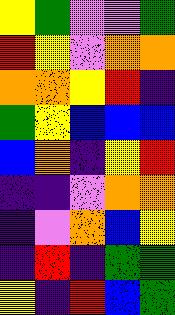[["yellow", "green", "violet", "violet", "green"], ["red", "yellow", "violet", "orange", "orange"], ["orange", "orange", "yellow", "red", "indigo"], ["green", "yellow", "blue", "blue", "blue"], ["blue", "orange", "indigo", "yellow", "red"], ["indigo", "indigo", "violet", "orange", "orange"], ["indigo", "violet", "orange", "blue", "yellow"], ["indigo", "red", "indigo", "green", "green"], ["yellow", "indigo", "red", "blue", "green"]]